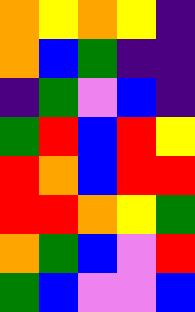[["orange", "yellow", "orange", "yellow", "indigo"], ["orange", "blue", "green", "indigo", "indigo"], ["indigo", "green", "violet", "blue", "indigo"], ["green", "red", "blue", "red", "yellow"], ["red", "orange", "blue", "red", "red"], ["red", "red", "orange", "yellow", "green"], ["orange", "green", "blue", "violet", "red"], ["green", "blue", "violet", "violet", "blue"]]